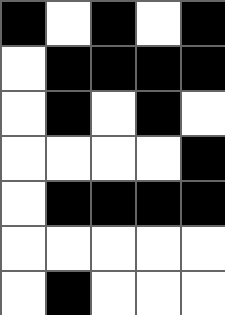[["black", "white", "black", "white", "black"], ["white", "black", "black", "black", "black"], ["white", "black", "white", "black", "white"], ["white", "white", "white", "white", "black"], ["white", "black", "black", "black", "black"], ["white", "white", "white", "white", "white"], ["white", "black", "white", "white", "white"]]